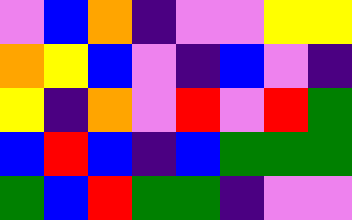[["violet", "blue", "orange", "indigo", "violet", "violet", "yellow", "yellow"], ["orange", "yellow", "blue", "violet", "indigo", "blue", "violet", "indigo"], ["yellow", "indigo", "orange", "violet", "red", "violet", "red", "green"], ["blue", "red", "blue", "indigo", "blue", "green", "green", "green"], ["green", "blue", "red", "green", "green", "indigo", "violet", "violet"]]